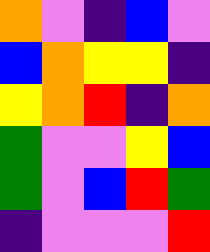[["orange", "violet", "indigo", "blue", "violet"], ["blue", "orange", "yellow", "yellow", "indigo"], ["yellow", "orange", "red", "indigo", "orange"], ["green", "violet", "violet", "yellow", "blue"], ["green", "violet", "blue", "red", "green"], ["indigo", "violet", "violet", "violet", "red"]]